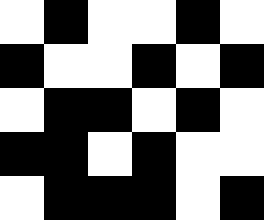[["white", "black", "white", "white", "black", "white"], ["black", "white", "white", "black", "white", "black"], ["white", "black", "black", "white", "black", "white"], ["black", "black", "white", "black", "white", "white"], ["white", "black", "black", "black", "white", "black"]]